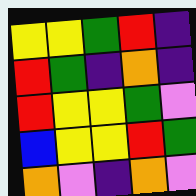[["yellow", "yellow", "green", "red", "indigo"], ["red", "green", "indigo", "orange", "indigo"], ["red", "yellow", "yellow", "green", "violet"], ["blue", "yellow", "yellow", "red", "green"], ["orange", "violet", "indigo", "orange", "violet"]]